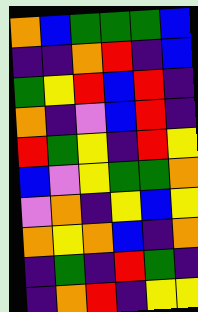[["orange", "blue", "green", "green", "green", "blue"], ["indigo", "indigo", "orange", "red", "indigo", "blue"], ["green", "yellow", "red", "blue", "red", "indigo"], ["orange", "indigo", "violet", "blue", "red", "indigo"], ["red", "green", "yellow", "indigo", "red", "yellow"], ["blue", "violet", "yellow", "green", "green", "orange"], ["violet", "orange", "indigo", "yellow", "blue", "yellow"], ["orange", "yellow", "orange", "blue", "indigo", "orange"], ["indigo", "green", "indigo", "red", "green", "indigo"], ["indigo", "orange", "red", "indigo", "yellow", "yellow"]]